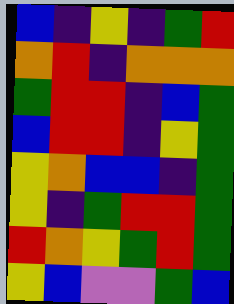[["blue", "indigo", "yellow", "indigo", "green", "red"], ["orange", "red", "indigo", "orange", "orange", "orange"], ["green", "red", "red", "indigo", "blue", "green"], ["blue", "red", "red", "indigo", "yellow", "green"], ["yellow", "orange", "blue", "blue", "indigo", "green"], ["yellow", "indigo", "green", "red", "red", "green"], ["red", "orange", "yellow", "green", "red", "green"], ["yellow", "blue", "violet", "violet", "green", "blue"]]